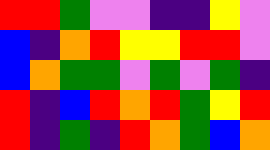[["red", "red", "green", "violet", "violet", "indigo", "indigo", "yellow", "violet"], ["blue", "indigo", "orange", "red", "yellow", "yellow", "red", "red", "violet"], ["blue", "orange", "green", "green", "violet", "green", "violet", "green", "indigo"], ["red", "indigo", "blue", "red", "orange", "red", "green", "yellow", "red"], ["red", "indigo", "green", "indigo", "red", "orange", "green", "blue", "orange"]]